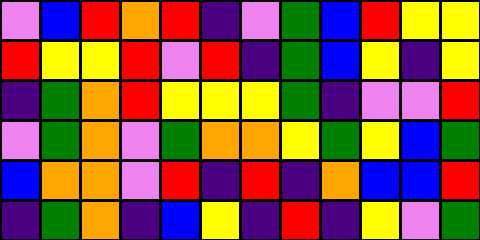[["violet", "blue", "red", "orange", "red", "indigo", "violet", "green", "blue", "red", "yellow", "yellow"], ["red", "yellow", "yellow", "red", "violet", "red", "indigo", "green", "blue", "yellow", "indigo", "yellow"], ["indigo", "green", "orange", "red", "yellow", "yellow", "yellow", "green", "indigo", "violet", "violet", "red"], ["violet", "green", "orange", "violet", "green", "orange", "orange", "yellow", "green", "yellow", "blue", "green"], ["blue", "orange", "orange", "violet", "red", "indigo", "red", "indigo", "orange", "blue", "blue", "red"], ["indigo", "green", "orange", "indigo", "blue", "yellow", "indigo", "red", "indigo", "yellow", "violet", "green"]]